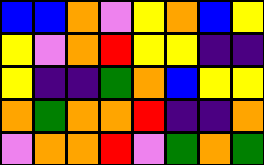[["blue", "blue", "orange", "violet", "yellow", "orange", "blue", "yellow"], ["yellow", "violet", "orange", "red", "yellow", "yellow", "indigo", "indigo"], ["yellow", "indigo", "indigo", "green", "orange", "blue", "yellow", "yellow"], ["orange", "green", "orange", "orange", "red", "indigo", "indigo", "orange"], ["violet", "orange", "orange", "red", "violet", "green", "orange", "green"]]